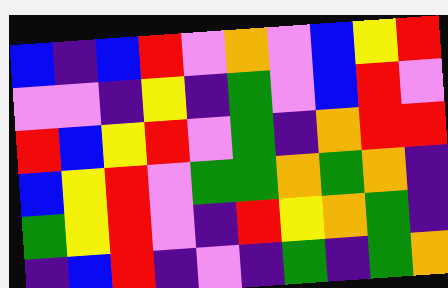[["blue", "indigo", "blue", "red", "violet", "orange", "violet", "blue", "yellow", "red"], ["violet", "violet", "indigo", "yellow", "indigo", "green", "violet", "blue", "red", "violet"], ["red", "blue", "yellow", "red", "violet", "green", "indigo", "orange", "red", "red"], ["blue", "yellow", "red", "violet", "green", "green", "orange", "green", "orange", "indigo"], ["green", "yellow", "red", "violet", "indigo", "red", "yellow", "orange", "green", "indigo"], ["indigo", "blue", "red", "indigo", "violet", "indigo", "green", "indigo", "green", "orange"]]